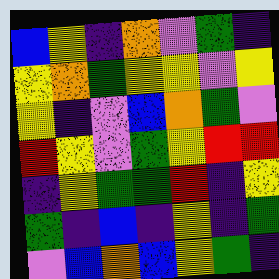[["blue", "yellow", "indigo", "orange", "violet", "green", "indigo"], ["yellow", "orange", "green", "yellow", "yellow", "violet", "yellow"], ["yellow", "indigo", "violet", "blue", "orange", "green", "violet"], ["red", "yellow", "violet", "green", "yellow", "red", "red"], ["indigo", "yellow", "green", "green", "red", "indigo", "yellow"], ["green", "indigo", "blue", "indigo", "yellow", "indigo", "green"], ["violet", "blue", "orange", "blue", "yellow", "green", "indigo"]]